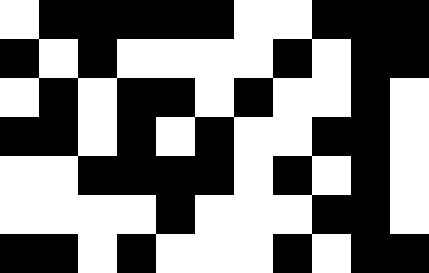[["white", "black", "black", "black", "black", "black", "white", "white", "black", "black", "black"], ["black", "white", "black", "white", "white", "white", "white", "black", "white", "black", "black"], ["white", "black", "white", "black", "black", "white", "black", "white", "white", "black", "white"], ["black", "black", "white", "black", "white", "black", "white", "white", "black", "black", "white"], ["white", "white", "black", "black", "black", "black", "white", "black", "white", "black", "white"], ["white", "white", "white", "white", "black", "white", "white", "white", "black", "black", "white"], ["black", "black", "white", "black", "white", "white", "white", "black", "white", "black", "black"]]